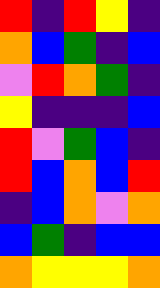[["red", "indigo", "red", "yellow", "indigo"], ["orange", "blue", "green", "indigo", "blue"], ["violet", "red", "orange", "green", "indigo"], ["yellow", "indigo", "indigo", "indigo", "blue"], ["red", "violet", "green", "blue", "indigo"], ["red", "blue", "orange", "blue", "red"], ["indigo", "blue", "orange", "violet", "orange"], ["blue", "green", "indigo", "blue", "blue"], ["orange", "yellow", "yellow", "yellow", "orange"]]